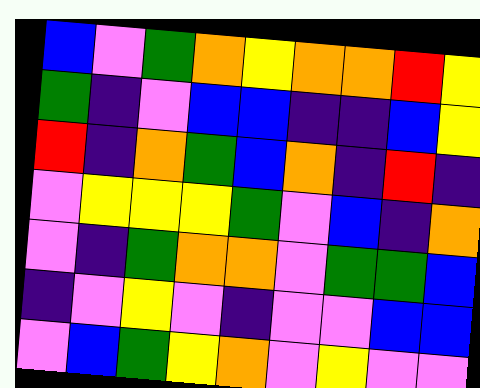[["blue", "violet", "green", "orange", "yellow", "orange", "orange", "red", "yellow"], ["green", "indigo", "violet", "blue", "blue", "indigo", "indigo", "blue", "yellow"], ["red", "indigo", "orange", "green", "blue", "orange", "indigo", "red", "indigo"], ["violet", "yellow", "yellow", "yellow", "green", "violet", "blue", "indigo", "orange"], ["violet", "indigo", "green", "orange", "orange", "violet", "green", "green", "blue"], ["indigo", "violet", "yellow", "violet", "indigo", "violet", "violet", "blue", "blue"], ["violet", "blue", "green", "yellow", "orange", "violet", "yellow", "violet", "violet"]]